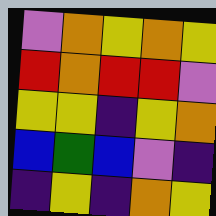[["violet", "orange", "yellow", "orange", "yellow"], ["red", "orange", "red", "red", "violet"], ["yellow", "yellow", "indigo", "yellow", "orange"], ["blue", "green", "blue", "violet", "indigo"], ["indigo", "yellow", "indigo", "orange", "yellow"]]